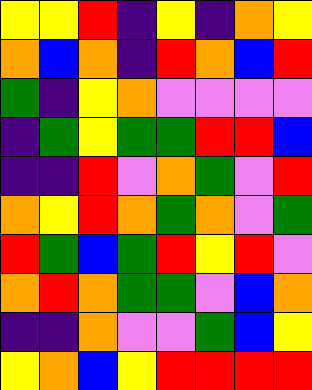[["yellow", "yellow", "red", "indigo", "yellow", "indigo", "orange", "yellow"], ["orange", "blue", "orange", "indigo", "red", "orange", "blue", "red"], ["green", "indigo", "yellow", "orange", "violet", "violet", "violet", "violet"], ["indigo", "green", "yellow", "green", "green", "red", "red", "blue"], ["indigo", "indigo", "red", "violet", "orange", "green", "violet", "red"], ["orange", "yellow", "red", "orange", "green", "orange", "violet", "green"], ["red", "green", "blue", "green", "red", "yellow", "red", "violet"], ["orange", "red", "orange", "green", "green", "violet", "blue", "orange"], ["indigo", "indigo", "orange", "violet", "violet", "green", "blue", "yellow"], ["yellow", "orange", "blue", "yellow", "red", "red", "red", "red"]]